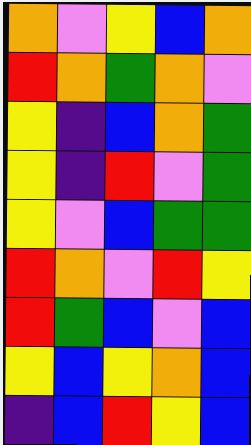[["orange", "violet", "yellow", "blue", "orange"], ["red", "orange", "green", "orange", "violet"], ["yellow", "indigo", "blue", "orange", "green"], ["yellow", "indigo", "red", "violet", "green"], ["yellow", "violet", "blue", "green", "green"], ["red", "orange", "violet", "red", "yellow"], ["red", "green", "blue", "violet", "blue"], ["yellow", "blue", "yellow", "orange", "blue"], ["indigo", "blue", "red", "yellow", "blue"]]